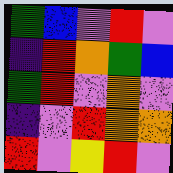[["green", "blue", "violet", "red", "violet"], ["indigo", "red", "orange", "green", "blue"], ["green", "red", "violet", "orange", "violet"], ["indigo", "violet", "red", "orange", "orange"], ["red", "violet", "yellow", "red", "violet"]]